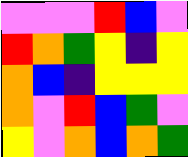[["violet", "violet", "violet", "red", "blue", "violet"], ["red", "orange", "green", "yellow", "indigo", "yellow"], ["orange", "blue", "indigo", "yellow", "yellow", "yellow"], ["orange", "violet", "red", "blue", "green", "violet"], ["yellow", "violet", "orange", "blue", "orange", "green"]]